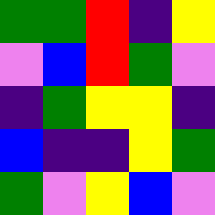[["green", "green", "red", "indigo", "yellow"], ["violet", "blue", "red", "green", "violet"], ["indigo", "green", "yellow", "yellow", "indigo"], ["blue", "indigo", "indigo", "yellow", "green"], ["green", "violet", "yellow", "blue", "violet"]]